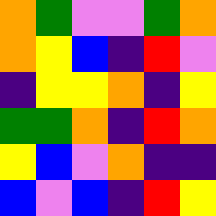[["orange", "green", "violet", "violet", "green", "orange"], ["orange", "yellow", "blue", "indigo", "red", "violet"], ["indigo", "yellow", "yellow", "orange", "indigo", "yellow"], ["green", "green", "orange", "indigo", "red", "orange"], ["yellow", "blue", "violet", "orange", "indigo", "indigo"], ["blue", "violet", "blue", "indigo", "red", "yellow"]]